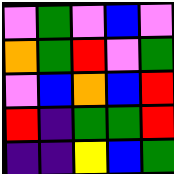[["violet", "green", "violet", "blue", "violet"], ["orange", "green", "red", "violet", "green"], ["violet", "blue", "orange", "blue", "red"], ["red", "indigo", "green", "green", "red"], ["indigo", "indigo", "yellow", "blue", "green"]]